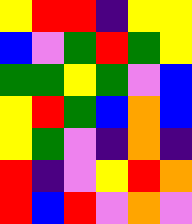[["yellow", "red", "red", "indigo", "yellow", "yellow"], ["blue", "violet", "green", "red", "green", "yellow"], ["green", "green", "yellow", "green", "violet", "blue"], ["yellow", "red", "green", "blue", "orange", "blue"], ["yellow", "green", "violet", "indigo", "orange", "indigo"], ["red", "indigo", "violet", "yellow", "red", "orange"], ["red", "blue", "red", "violet", "orange", "violet"]]